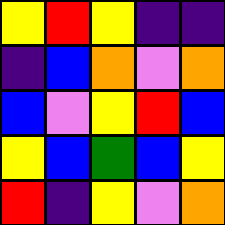[["yellow", "red", "yellow", "indigo", "indigo"], ["indigo", "blue", "orange", "violet", "orange"], ["blue", "violet", "yellow", "red", "blue"], ["yellow", "blue", "green", "blue", "yellow"], ["red", "indigo", "yellow", "violet", "orange"]]